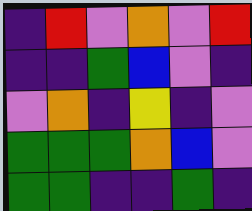[["indigo", "red", "violet", "orange", "violet", "red"], ["indigo", "indigo", "green", "blue", "violet", "indigo"], ["violet", "orange", "indigo", "yellow", "indigo", "violet"], ["green", "green", "green", "orange", "blue", "violet"], ["green", "green", "indigo", "indigo", "green", "indigo"]]